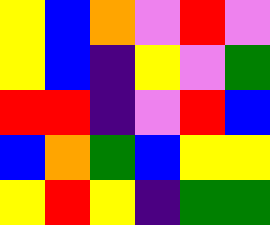[["yellow", "blue", "orange", "violet", "red", "violet"], ["yellow", "blue", "indigo", "yellow", "violet", "green"], ["red", "red", "indigo", "violet", "red", "blue"], ["blue", "orange", "green", "blue", "yellow", "yellow"], ["yellow", "red", "yellow", "indigo", "green", "green"]]